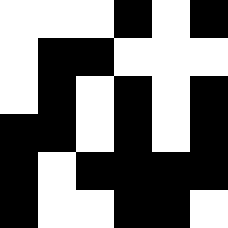[["white", "white", "white", "black", "white", "black"], ["white", "black", "black", "white", "white", "white"], ["white", "black", "white", "black", "white", "black"], ["black", "black", "white", "black", "white", "black"], ["black", "white", "black", "black", "black", "black"], ["black", "white", "white", "black", "black", "white"]]